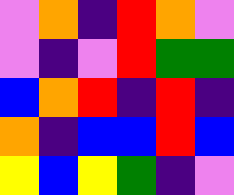[["violet", "orange", "indigo", "red", "orange", "violet"], ["violet", "indigo", "violet", "red", "green", "green"], ["blue", "orange", "red", "indigo", "red", "indigo"], ["orange", "indigo", "blue", "blue", "red", "blue"], ["yellow", "blue", "yellow", "green", "indigo", "violet"]]